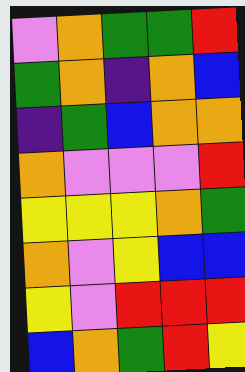[["violet", "orange", "green", "green", "red"], ["green", "orange", "indigo", "orange", "blue"], ["indigo", "green", "blue", "orange", "orange"], ["orange", "violet", "violet", "violet", "red"], ["yellow", "yellow", "yellow", "orange", "green"], ["orange", "violet", "yellow", "blue", "blue"], ["yellow", "violet", "red", "red", "red"], ["blue", "orange", "green", "red", "yellow"]]